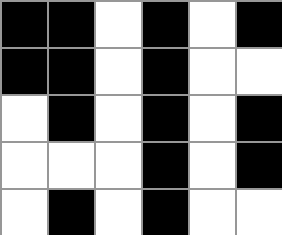[["black", "black", "white", "black", "white", "black"], ["black", "black", "white", "black", "white", "white"], ["white", "black", "white", "black", "white", "black"], ["white", "white", "white", "black", "white", "black"], ["white", "black", "white", "black", "white", "white"]]